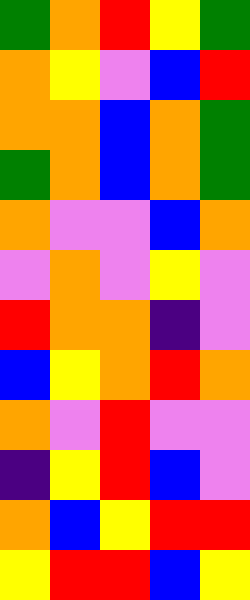[["green", "orange", "red", "yellow", "green"], ["orange", "yellow", "violet", "blue", "red"], ["orange", "orange", "blue", "orange", "green"], ["green", "orange", "blue", "orange", "green"], ["orange", "violet", "violet", "blue", "orange"], ["violet", "orange", "violet", "yellow", "violet"], ["red", "orange", "orange", "indigo", "violet"], ["blue", "yellow", "orange", "red", "orange"], ["orange", "violet", "red", "violet", "violet"], ["indigo", "yellow", "red", "blue", "violet"], ["orange", "blue", "yellow", "red", "red"], ["yellow", "red", "red", "blue", "yellow"]]